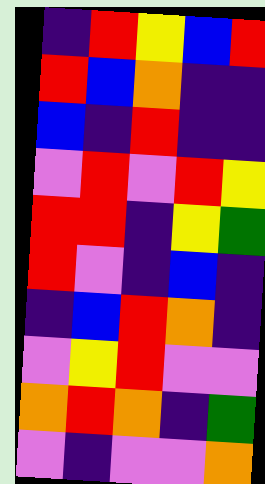[["indigo", "red", "yellow", "blue", "red"], ["red", "blue", "orange", "indigo", "indigo"], ["blue", "indigo", "red", "indigo", "indigo"], ["violet", "red", "violet", "red", "yellow"], ["red", "red", "indigo", "yellow", "green"], ["red", "violet", "indigo", "blue", "indigo"], ["indigo", "blue", "red", "orange", "indigo"], ["violet", "yellow", "red", "violet", "violet"], ["orange", "red", "orange", "indigo", "green"], ["violet", "indigo", "violet", "violet", "orange"]]